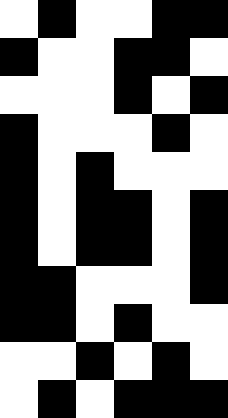[["white", "black", "white", "white", "black", "black"], ["black", "white", "white", "black", "black", "white"], ["white", "white", "white", "black", "white", "black"], ["black", "white", "white", "white", "black", "white"], ["black", "white", "black", "white", "white", "white"], ["black", "white", "black", "black", "white", "black"], ["black", "white", "black", "black", "white", "black"], ["black", "black", "white", "white", "white", "black"], ["black", "black", "white", "black", "white", "white"], ["white", "white", "black", "white", "black", "white"], ["white", "black", "white", "black", "black", "black"]]